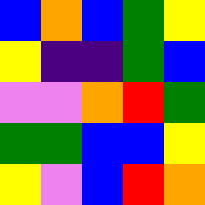[["blue", "orange", "blue", "green", "yellow"], ["yellow", "indigo", "indigo", "green", "blue"], ["violet", "violet", "orange", "red", "green"], ["green", "green", "blue", "blue", "yellow"], ["yellow", "violet", "blue", "red", "orange"]]